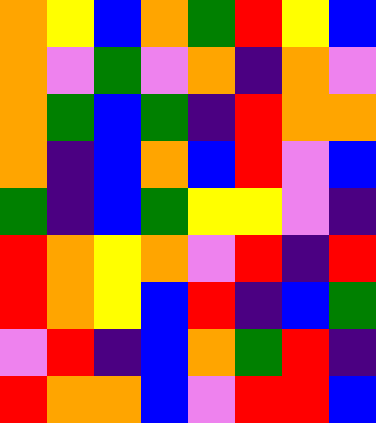[["orange", "yellow", "blue", "orange", "green", "red", "yellow", "blue"], ["orange", "violet", "green", "violet", "orange", "indigo", "orange", "violet"], ["orange", "green", "blue", "green", "indigo", "red", "orange", "orange"], ["orange", "indigo", "blue", "orange", "blue", "red", "violet", "blue"], ["green", "indigo", "blue", "green", "yellow", "yellow", "violet", "indigo"], ["red", "orange", "yellow", "orange", "violet", "red", "indigo", "red"], ["red", "orange", "yellow", "blue", "red", "indigo", "blue", "green"], ["violet", "red", "indigo", "blue", "orange", "green", "red", "indigo"], ["red", "orange", "orange", "blue", "violet", "red", "red", "blue"]]